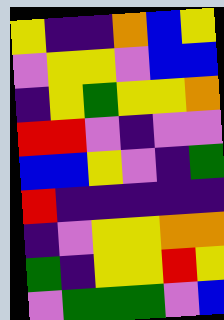[["yellow", "indigo", "indigo", "orange", "blue", "yellow"], ["violet", "yellow", "yellow", "violet", "blue", "blue"], ["indigo", "yellow", "green", "yellow", "yellow", "orange"], ["red", "red", "violet", "indigo", "violet", "violet"], ["blue", "blue", "yellow", "violet", "indigo", "green"], ["red", "indigo", "indigo", "indigo", "indigo", "indigo"], ["indigo", "violet", "yellow", "yellow", "orange", "orange"], ["green", "indigo", "yellow", "yellow", "red", "yellow"], ["violet", "green", "green", "green", "violet", "blue"]]